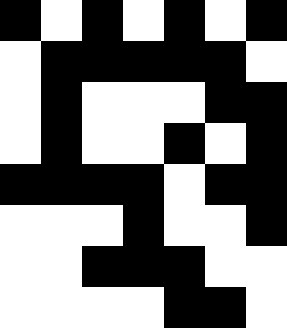[["black", "white", "black", "white", "black", "white", "black"], ["white", "black", "black", "black", "black", "black", "white"], ["white", "black", "white", "white", "white", "black", "black"], ["white", "black", "white", "white", "black", "white", "black"], ["black", "black", "black", "black", "white", "black", "black"], ["white", "white", "white", "black", "white", "white", "black"], ["white", "white", "black", "black", "black", "white", "white"], ["white", "white", "white", "white", "black", "black", "white"]]